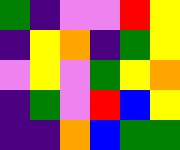[["green", "indigo", "violet", "violet", "red", "yellow"], ["indigo", "yellow", "orange", "indigo", "green", "yellow"], ["violet", "yellow", "violet", "green", "yellow", "orange"], ["indigo", "green", "violet", "red", "blue", "yellow"], ["indigo", "indigo", "orange", "blue", "green", "green"]]